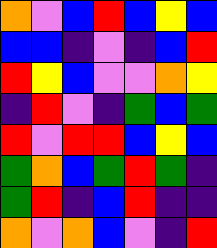[["orange", "violet", "blue", "red", "blue", "yellow", "blue"], ["blue", "blue", "indigo", "violet", "indigo", "blue", "red"], ["red", "yellow", "blue", "violet", "violet", "orange", "yellow"], ["indigo", "red", "violet", "indigo", "green", "blue", "green"], ["red", "violet", "red", "red", "blue", "yellow", "blue"], ["green", "orange", "blue", "green", "red", "green", "indigo"], ["green", "red", "indigo", "blue", "red", "indigo", "indigo"], ["orange", "violet", "orange", "blue", "violet", "indigo", "red"]]